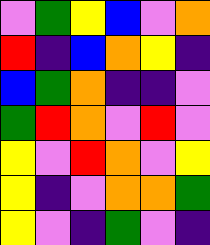[["violet", "green", "yellow", "blue", "violet", "orange"], ["red", "indigo", "blue", "orange", "yellow", "indigo"], ["blue", "green", "orange", "indigo", "indigo", "violet"], ["green", "red", "orange", "violet", "red", "violet"], ["yellow", "violet", "red", "orange", "violet", "yellow"], ["yellow", "indigo", "violet", "orange", "orange", "green"], ["yellow", "violet", "indigo", "green", "violet", "indigo"]]